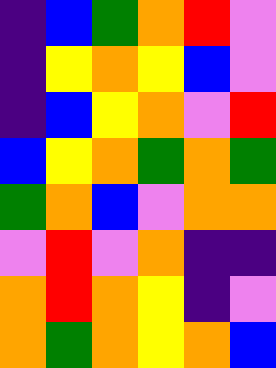[["indigo", "blue", "green", "orange", "red", "violet"], ["indigo", "yellow", "orange", "yellow", "blue", "violet"], ["indigo", "blue", "yellow", "orange", "violet", "red"], ["blue", "yellow", "orange", "green", "orange", "green"], ["green", "orange", "blue", "violet", "orange", "orange"], ["violet", "red", "violet", "orange", "indigo", "indigo"], ["orange", "red", "orange", "yellow", "indigo", "violet"], ["orange", "green", "orange", "yellow", "orange", "blue"]]